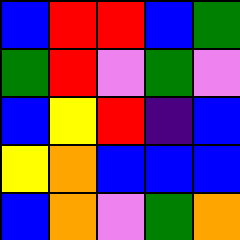[["blue", "red", "red", "blue", "green"], ["green", "red", "violet", "green", "violet"], ["blue", "yellow", "red", "indigo", "blue"], ["yellow", "orange", "blue", "blue", "blue"], ["blue", "orange", "violet", "green", "orange"]]